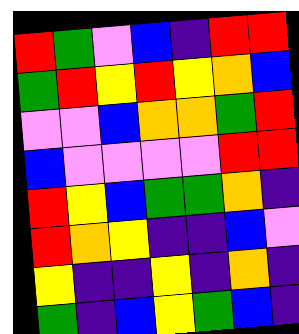[["red", "green", "violet", "blue", "indigo", "red", "red"], ["green", "red", "yellow", "red", "yellow", "orange", "blue"], ["violet", "violet", "blue", "orange", "orange", "green", "red"], ["blue", "violet", "violet", "violet", "violet", "red", "red"], ["red", "yellow", "blue", "green", "green", "orange", "indigo"], ["red", "orange", "yellow", "indigo", "indigo", "blue", "violet"], ["yellow", "indigo", "indigo", "yellow", "indigo", "orange", "indigo"], ["green", "indigo", "blue", "yellow", "green", "blue", "indigo"]]